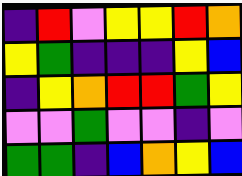[["indigo", "red", "violet", "yellow", "yellow", "red", "orange"], ["yellow", "green", "indigo", "indigo", "indigo", "yellow", "blue"], ["indigo", "yellow", "orange", "red", "red", "green", "yellow"], ["violet", "violet", "green", "violet", "violet", "indigo", "violet"], ["green", "green", "indigo", "blue", "orange", "yellow", "blue"]]